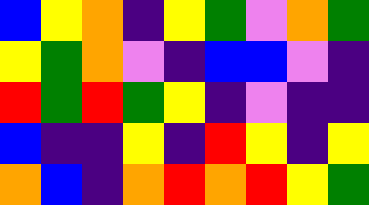[["blue", "yellow", "orange", "indigo", "yellow", "green", "violet", "orange", "green"], ["yellow", "green", "orange", "violet", "indigo", "blue", "blue", "violet", "indigo"], ["red", "green", "red", "green", "yellow", "indigo", "violet", "indigo", "indigo"], ["blue", "indigo", "indigo", "yellow", "indigo", "red", "yellow", "indigo", "yellow"], ["orange", "blue", "indigo", "orange", "red", "orange", "red", "yellow", "green"]]